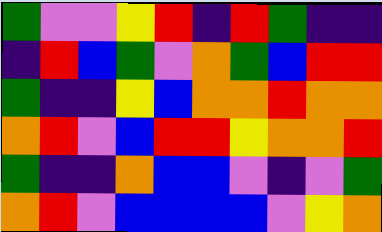[["green", "violet", "violet", "yellow", "red", "indigo", "red", "green", "indigo", "indigo"], ["indigo", "red", "blue", "green", "violet", "orange", "green", "blue", "red", "red"], ["green", "indigo", "indigo", "yellow", "blue", "orange", "orange", "red", "orange", "orange"], ["orange", "red", "violet", "blue", "red", "red", "yellow", "orange", "orange", "red"], ["green", "indigo", "indigo", "orange", "blue", "blue", "violet", "indigo", "violet", "green"], ["orange", "red", "violet", "blue", "blue", "blue", "blue", "violet", "yellow", "orange"]]